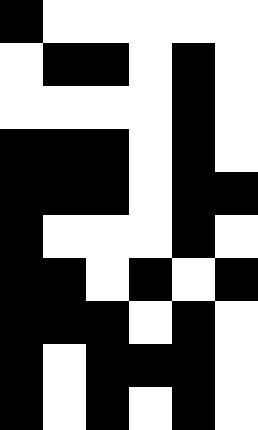[["black", "white", "white", "white", "white", "white"], ["white", "black", "black", "white", "black", "white"], ["white", "white", "white", "white", "black", "white"], ["black", "black", "black", "white", "black", "white"], ["black", "black", "black", "white", "black", "black"], ["black", "white", "white", "white", "black", "white"], ["black", "black", "white", "black", "white", "black"], ["black", "black", "black", "white", "black", "white"], ["black", "white", "black", "black", "black", "white"], ["black", "white", "black", "white", "black", "white"]]